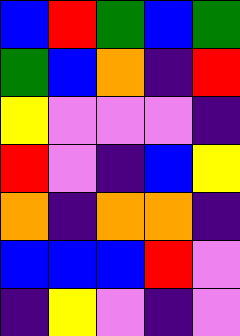[["blue", "red", "green", "blue", "green"], ["green", "blue", "orange", "indigo", "red"], ["yellow", "violet", "violet", "violet", "indigo"], ["red", "violet", "indigo", "blue", "yellow"], ["orange", "indigo", "orange", "orange", "indigo"], ["blue", "blue", "blue", "red", "violet"], ["indigo", "yellow", "violet", "indigo", "violet"]]